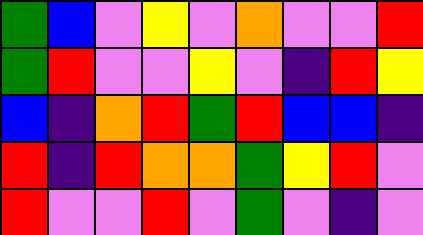[["green", "blue", "violet", "yellow", "violet", "orange", "violet", "violet", "red"], ["green", "red", "violet", "violet", "yellow", "violet", "indigo", "red", "yellow"], ["blue", "indigo", "orange", "red", "green", "red", "blue", "blue", "indigo"], ["red", "indigo", "red", "orange", "orange", "green", "yellow", "red", "violet"], ["red", "violet", "violet", "red", "violet", "green", "violet", "indigo", "violet"]]